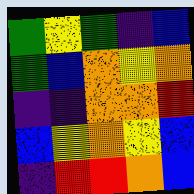[["green", "yellow", "green", "indigo", "blue"], ["green", "blue", "orange", "yellow", "orange"], ["indigo", "indigo", "orange", "orange", "red"], ["blue", "yellow", "orange", "yellow", "blue"], ["indigo", "red", "red", "orange", "blue"]]